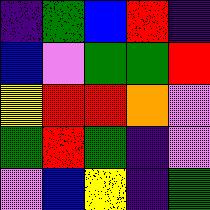[["indigo", "green", "blue", "red", "indigo"], ["blue", "violet", "green", "green", "red"], ["yellow", "red", "red", "orange", "violet"], ["green", "red", "green", "indigo", "violet"], ["violet", "blue", "yellow", "indigo", "green"]]